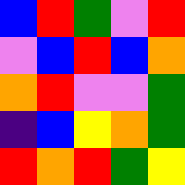[["blue", "red", "green", "violet", "red"], ["violet", "blue", "red", "blue", "orange"], ["orange", "red", "violet", "violet", "green"], ["indigo", "blue", "yellow", "orange", "green"], ["red", "orange", "red", "green", "yellow"]]